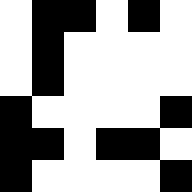[["white", "black", "black", "white", "black", "white"], ["white", "black", "white", "white", "white", "white"], ["white", "black", "white", "white", "white", "white"], ["black", "white", "white", "white", "white", "black"], ["black", "black", "white", "black", "black", "white"], ["black", "white", "white", "white", "white", "black"]]